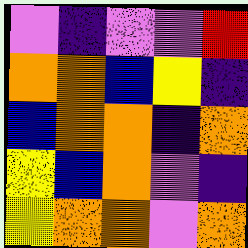[["violet", "indigo", "violet", "violet", "red"], ["orange", "orange", "blue", "yellow", "indigo"], ["blue", "orange", "orange", "indigo", "orange"], ["yellow", "blue", "orange", "violet", "indigo"], ["yellow", "orange", "orange", "violet", "orange"]]